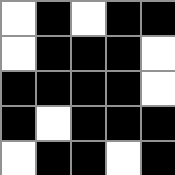[["white", "black", "white", "black", "black"], ["white", "black", "black", "black", "white"], ["black", "black", "black", "black", "white"], ["black", "white", "black", "black", "black"], ["white", "black", "black", "white", "black"]]